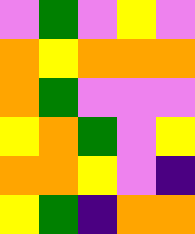[["violet", "green", "violet", "yellow", "violet"], ["orange", "yellow", "orange", "orange", "orange"], ["orange", "green", "violet", "violet", "violet"], ["yellow", "orange", "green", "violet", "yellow"], ["orange", "orange", "yellow", "violet", "indigo"], ["yellow", "green", "indigo", "orange", "orange"]]